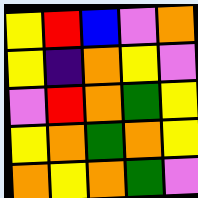[["yellow", "red", "blue", "violet", "orange"], ["yellow", "indigo", "orange", "yellow", "violet"], ["violet", "red", "orange", "green", "yellow"], ["yellow", "orange", "green", "orange", "yellow"], ["orange", "yellow", "orange", "green", "violet"]]